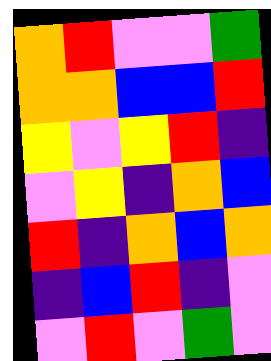[["orange", "red", "violet", "violet", "green"], ["orange", "orange", "blue", "blue", "red"], ["yellow", "violet", "yellow", "red", "indigo"], ["violet", "yellow", "indigo", "orange", "blue"], ["red", "indigo", "orange", "blue", "orange"], ["indigo", "blue", "red", "indigo", "violet"], ["violet", "red", "violet", "green", "violet"]]